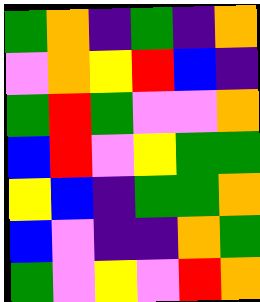[["green", "orange", "indigo", "green", "indigo", "orange"], ["violet", "orange", "yellow", "red", "blue", "indigo"], ["green", "red", "green", "violet", "violet", "orange"], ["blue", "red", "violet", "yellow", "green", "green"], ["yellow", "blue", "indigo", "green", "green", "orange"], ["blue", "violet", "indigo", "indigo", "orange", "green"], ["green", "violet", "yellow", "violet", "red", "orange"]]